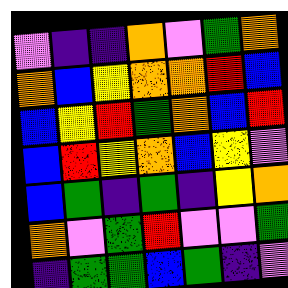[["violet", "indigo", "indigo", "orange", "violet", "green", "orange"], ["orange", "blue", "yellow", "orange", "orange", "red", "blue"], ["blue", "yellow", "red", "green", "orange", "blue", "red"], ["blue", "red", "yellow", "orange", "blue", "yellow", "violet"], ["blue", "green", "indigo", "green", "indigo", "yellow", "orange"], ["orange", "violet", "green", "red", "violet", "violet", "green"], ["indigo", "green", "green", "blue", "green", "indigo", "violet"]]